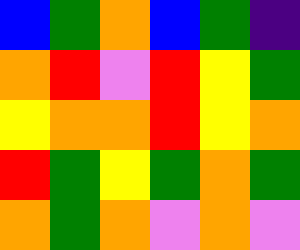[["blue", "green", "orange", "blue", "green", "indigo"], ["orange", "red", "violet", "red", "yellow", "green"], ["yellow", "orange", "orange", "red", "yellow", "orange"], ["red", "green", "yellow", "green", "orange", "green"], ["orange", "green", "orange", "violet", "orange", "violet"]]